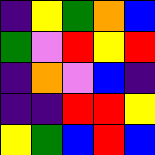[["indigo", "yellow", "green", "orange", "blue"], ["green", "violet", "red", "yellow", "red"], ["indigo", "orange", "violet", "blue", "indigo"], ["indigo", "indigo", "red", "red", "yellow"], ["yellow", "green", "blue", "red", "blue"]]